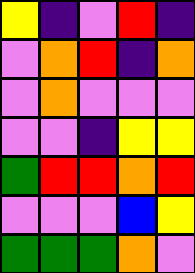[["yellow", "indigo", "violet", "red", "indigo"], ["violet", "orange", "red", "indigo", "orange"], ["violet", "orange", "violet", "violet", "violet"], ["violet", "violet", "indigo", "yellow", "yellow"], ["green", "red", "red", "orange", "red"], ["violet", "violet", "violet", "blue", "yellow"], ["green", "green", "green", "orange", "violet"]]